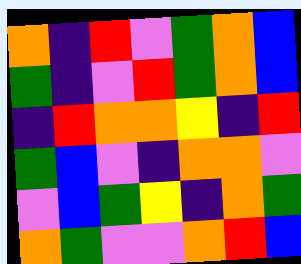[["orange", "indigo", "red", "violet", "green", "orange", "blue"], ["green", "indigo", "violet", "red", "green", "orange", "blue"], ["indigo", "red", "orange", "orange", "yellow", "indigo", "red"], ["green", "blue", "violet", "indigo", "orange", "orange", "violet"], ["violet", "blue", "green", "yellow", "indigo", "orange", "green"], ["orange", "green", "violet", "violet", "orange", "red", "blue"]]